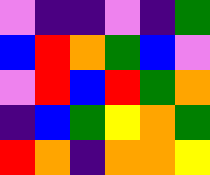[["violet", "indigo", "indigo", "violet", "indigo", "green"], ["blue", "red", "orange", "green", "blue", "violet"], ["violet", "red", "blue", "red", "green", "orange"], ["indigo", "blue", "green", "yellow", "orange", "green"], ["red", "orange", "indigo", "orange", "orange", "yellow"]]